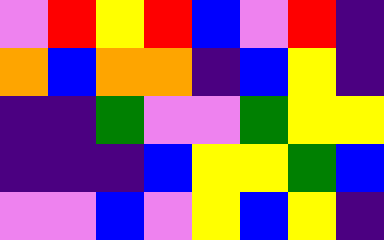[["violet", "red", "yellow", "red", "blue", "violet", "red", "indigo"], ["orange", "blue", "orange", "orange", "indigo", "blue", "yellow", "indigo"], ["indigo", "indigo", "green", "violet", "violet", "green", "yellow", "yellow"], ["indigo", "indigo", "indigo", "blue", "yellow", "yellow", "green", "blue"], ["violet", "violet", "blue", "violet", "yellow", "blue", "yellow", "indigo"]]